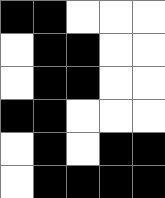[["black", "black", "white", "white", "white"], ["white", "black", "black", "white", "white"], ["white", "black", "black", "white", "white"], ["black", "black", "white", "white", "white"], ["white", "black", "white", "black", "black"], ["white", "black", "black", "black", "black"]]